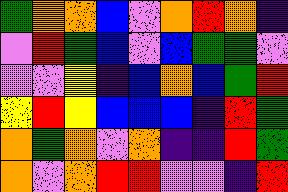[["green", "orange", "orange", "blue", "violet", "orange", "red", "orange", "indigo"], ["violet", "red", "green", "blue", "violet", "blue", "green", "green", "violet"], ["violet", "violet", "yellow", "indigo", "blue", "orange", "blue", "green", "red"], ["yellow", "red", "yellow", "blue", "blue", "blue", "indigo", "red", "green"], ["orange", "green", "orange", "violet", "orange", "indigo", "indigo", "red", "green"], ["orange", "violet", "orange", "red", "red", "violet", "violet", "indigo", "red"]]